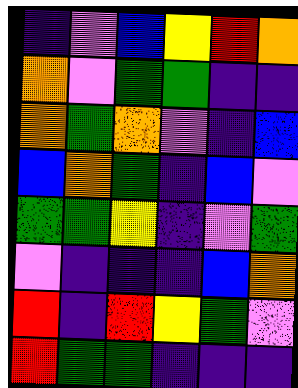[["indigo", "violet", "blue", "yellow", "red", "orange"], ["orange", "violet", "green", "green", "indigo", "indigo"], ["orange", "green", "orange", "violet", "indigo", "blue"], ["blue", "orange", "green", "indigo", "blue", "violet"], ["green", "green", "yellow", "indigo", "violet", "green"], ["violet", "indigo", "indigo", "indigo", "blue", "orange"], ["red", "indigo", "red", "yellow", "green", "violet"], ["red", "green", "green", "indigo", "indigo", "indigo"]]